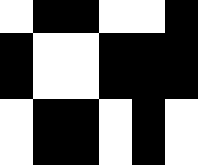[["white", "black", "black", "white", "white", "black"], ["black", "white", "white", "black", "black", "black"], ["black", "white", "white", "black", "black", "black"], ["white", "black", "black", "white", "black", "white"], ["white", "black", "black", "white", "black", "white"]]